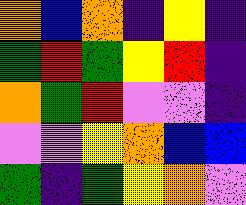[["orange", "blue", "orange", "indigo", "yellow", "indigo"], ["green", "red", "green", "yellow", "red", "indigo"], ["orange", "green", "red", "violet", "violet", "indigo"], ["violet", "violet", "yellow", "orange", "blue", "blue"], ["green", "indigo", "green", "yellow", "orange", "violet"]]